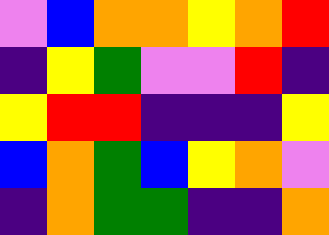[["violet", "blue", "orange", "orange", "yellow", "orange", "red"], ["indigo", "yellow", "green", "violet", "violet", "red", "indigo"], ["yellow", "red", "red", "indigo", "indigo", "indigo", "yellow"], ["blue", "orange", "green", "blue", "yellow", "orange", "violet"], ["indigo", "orange", "green", "green", "indigo", "indigo", "orange"]]